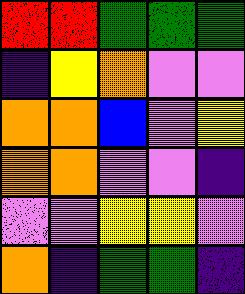[["red", "red", "green", "green", "green"], ["indigo", "yellow", "orange", "violet", "violet"], ["orange", "orange", "blue", "violet", "yellow"], ["orange", "orange", "violet", "violet", "indigo"], ["violet", "violet", "yellow", "yellow", "violet"], ["orange", "indigo", "green", "green", "indigo"]]